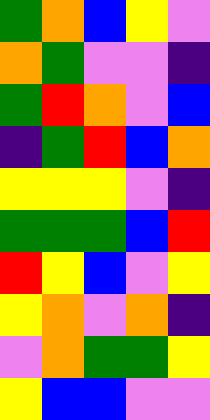[["green", "orange", "blue", "yellow", "violet"], ["orange", "green", "violet", "violet", "indigo"], ["green", "red", "orange", "violet", "blue"], ["indigo", "green", "red", "blue", "orange"], ["yellow", "yellow", "yellow", "violet", "indigo"], ["green", "green", "green", "blue", "red"], ["red", "yellow", "blue", "violet", "yellow"], ["yellow", "orange", "violet", "orange", "indigo"], ["violet", "orange", "green", "green", "yellow"], ["yellow", "blue", "blue", "violet", "violet"]]